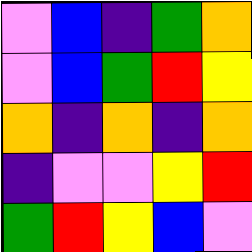[["violet", "blue", "indigo", "green", "orange"], ["violet", "blue", "green", "red", "yellow"], ["orange", "indigo", "orange", "indigo", "orange"], ["indigo", "violet", "violet", "yellow", "red"], ["green", "red", "yellow", "blue", "violet"]]